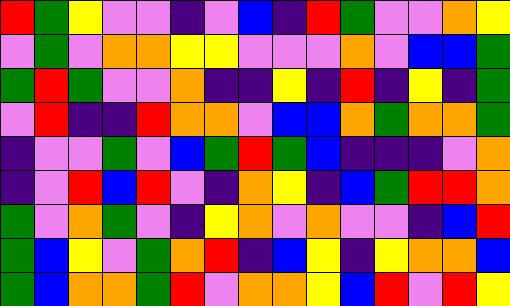[["red", "green", "yellow", "violet", "violet", "indigo", "violet", "blue", "indigo", "red", "green", "violet", "violet", "orange", "yellow"], ["violet", "green", "violet", "orange", "orange", "yellow", "yellow", "violet", "violet", "violet", "orange", "violet", "blue", "blue", "green"], ["green", "red", "green", "violet", "violet", "orange", "indigo", "indigo", "yellow", "indigo", "red", "indigo", "yellow", "indigo", "green"], ["violet", "red", "indigo", "indigo", "red", "orange", "orange", "violet", "blue", "blue", "orange", "green", "orange", "orange", "green"], ["indigo", "violet", "violet", "green", "violet", "blue", "green", "red", "green", "blue", "indigo", "indigo", "indigo", "violet", "orange"], ["indigo", "violet", "red", "blue", "red", "violet", "indigo", "orange", "yellow", "indigo", "blue", "green", "red", "red", "orange"], ["green", "violet", "orange", "green", "violet", "indigo", "yellow", "orange", "violet", "orange", "violet", "violet", "indigo", "blue", "red"], ["green", "blue", "yellow", "violet", "green", "orange", "red", "indigo", "blue", "yellow", "indigo", "yellow", "orange", "orange", "blue"], ["green", "blue", "orange", "orange", "green", "red", "violet", "orange", "orange", "yellow", "blue", "red", "violet", "red", "yellow"]]